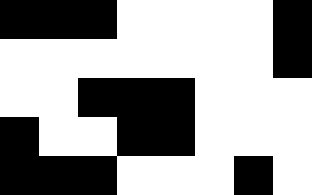[["black", "black", "black", "white", "white", "white", "white", "black"], ["white", "white", "white", "white", "white", "white", "white", "black"], ["white", "white", "black", "black", "black", "white", "white", "white"], ["black", "white", "white", "black", "black", "white", "white", "white"], ["black", "black", "black", "white", "white", "white", "black", "white"]]